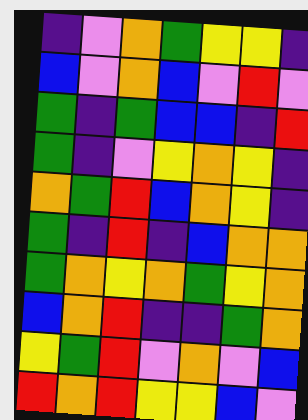[["indigo", "violet", "orange", "green", "yellow", "yellow", "indigo"], ["blue", "violet", "orange", "blue", "violet", "red", "violet"], ["green", "indigo", "green", "blue", "blue", "indigo", "red"], ["green", "indigo", "violet", "yellow", "orange", "yellow", "indigo"], ["orange", "green", "red", "blue", "orange", "yellow", "indigo"], ["green", "indigo", "red", "indigo", "blue", "orange", "orange"], ["green", "orange", "yellow", "orange", "green", "yellow", "orange"], ["blue", "orange", "red", "indigo", "indigo", "green", "orange"], ["yellow", "green", "red", "violet", "orange", "violet", "blue"], ["red", "orange", "red", "yellow", "yellow", "blue", "violet"]]